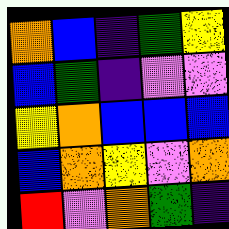[["orange", "blue", "indigo", "green", "yellow"], ["blue", "green", "indigo", "violet", "violet"], ["yellow", "orange", "blue", "blue", "blue"], ["blue", "orange", "yellow", "violet", "orange"], ["red", "violet", "orange", "green", "indigo"]]